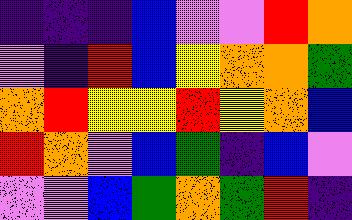[["indigo", "indigo", "indigo", "blue", "violet", "violet", "red", "orange"], ["violet", "indigo", "red", "blue", "yellow", "orange", "orange", "green"], ["orange", "red", "yellow", "yellow", "red", "yellow", "orange", "blue"], ["red", "orange", "violet", "blue", "green", "indigo", "blue", "violet"], ["violet", "violet", "blue", "green", "orange", "green", "red", "indigo"]]